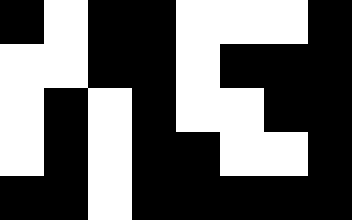[["black", "white", "black", "black", "white", "white", "white", "black"], ["white", "white", "black", "black", "white", "black", "black", "black"], ["white", "black", "white", "black", "white", "white", "black", "black"], ["white", "black", "white", "black", "black", "white", "white", "black"], ["black", "black", "white", "black", "black", "black", "black", "black"]]